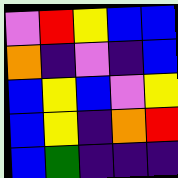[["violet", "red", "yellow", "blue", "blue"], ["orange", "indigo", "violet", "indigo", "blue"], ["blue", "yellow", "blue", "violet", "yellow"], ["blue", "yellow", "indigo", "orange", "red"], ["blue", "green", "indigo", "indigo", "indigo"]]